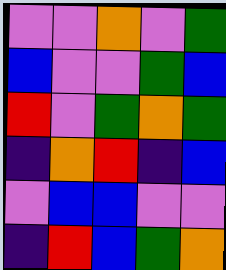[["violet", "violet", "orange", "violet", "green"], ["blue", "violet", "violet", "green", "blue"], ["red", "violet", "green", "orange", "green"], ["indigo", "orange", "red", "indigo", "blue"], ["violet", "blue", "blue", "violet", "violet"], ["indigo", "red", "blue", "green", "orange"]]